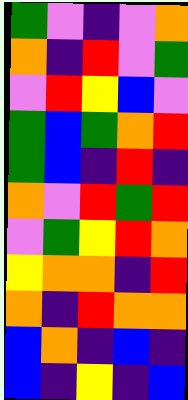[["green", "violet", "indigo", "violet", "orange"], ["orange", "indigo", "red", "violet", "green"], ["violet", "red", "yellow", "blue", "violet"], ["green", "blue", "green", "orange", "red"], ["green", "blue", "indigo", "red", "indigo"], ["orange", "violet", "red", "green", "red"], ["violet", "green", "yellow", "red", "orange"], ["yellow", "orange", "orange", "indigo", "red"], ["orange", "indigo", "red", "orange", "orange"], ["blue", "orange", "indigo", "blue", "indigo"], ["blue", "indigo", "yellow", "indigo", "blue"]]